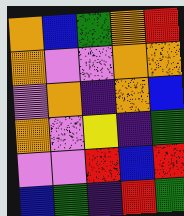[["orange", "blue", "green", "orange", "red"], ["orange", "violet", "violet", "orange", "orange"], ["violet", "orange", "indigo", "orange", "blue"], ["orange", "violet", "yellow", "indigo", "green"], ["violet", "violet", "red", "blue", "red"], ["blue", "green", "indigo", "red", "green"]]